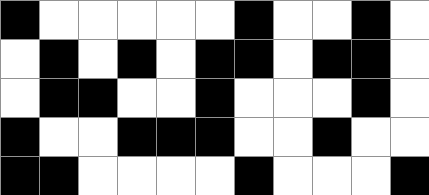[["black", "white", "white", "white", "white", "white", "black", "white", "white", "black", "white"], ["white", "black", "white", "black", "white", "black", "black", "white", "black", "black", "white"], ["white", "black", "black", "white", "white", "black", "white", "white", "white", "black", "white"], ["black", "white", "white", "black", "black", "black", "white", "white", "black", "white", "white"], ["black", "black", "white", "white", "white", "white", "black", "white", "white", "white", "black"]]